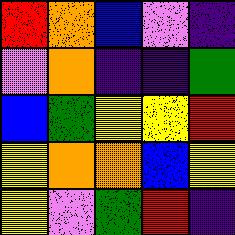[["red", "orange", "blue", "violet", "indigo"], ["violet", "orange", "indigo", "indigo", "green"], ["blue", "green", "yellow", "yellow", "red"], ["yellow", "orange", "orange", "blue", "yellow"], ["yellow", "violet", "green", "red", "indigo"]]